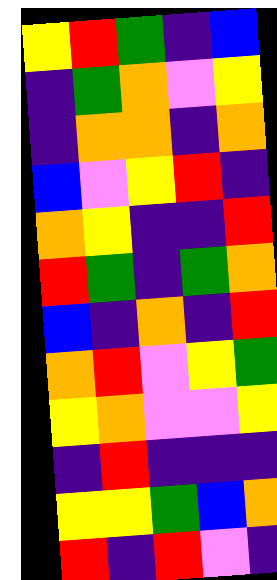[["yellow", "red", "green", "indigo", "blue"], ["indigo", "green", "orange", "violet", "yellow"], ["indigo", "orange", "orange", "indigo", "orange"], ["blue", "violet", "yellow", "red", "indigo"], ["orange", "yellow", "indigo", "indigo", "red"], ["red", "green", "indigo", "green", "orange"], ["blue", "indigo", "orange", "indigo", "red"], ["orange", "red", "violet", "yellow", "green"], ["yellow", "orange", "violet", "violet", "yellow"], ["indigo", "red", "indigo", "indigo", "indigo"], ["yellow", "yellow", "green", "blue", "orange"], ["red", "indigo", "red", "violet", "indigo"]]